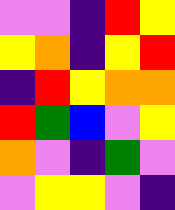[["violet", "violet", "indigo", "red", "yellow"], ["yellow", "orange", "indigo", "yellow", "red"], ["indigo", "red", "yellow", "orange", "orange"], ["red", "green", "blue", "violet", "yellow"], ["orange", "violet", "indigo", "green", "violet"], ["violet", "yellow", "yellow", "violet", "indigo"]]